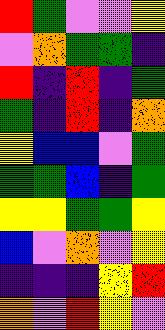[["red", "green", "violet", "violet", "yellow"], ["violet", "orange", "green", "green", "indigo"], ["red", "indigo", "red", "indigo", "green"], ["green", "indigo", "red", "indigo", "orange"], ["yellow", "blue", "blue", "violet", "green"], ["green", "green", "blue", "indigo", "green"], ["yellow", "yellow", "green", "green", "yellow"], ["blue", "violet", "orange", "violet", "yellow"], ["indigo", "indigo", "indigo", "yellow", "red"], ["orange", "violet", "red", "yellow", "violet"]]